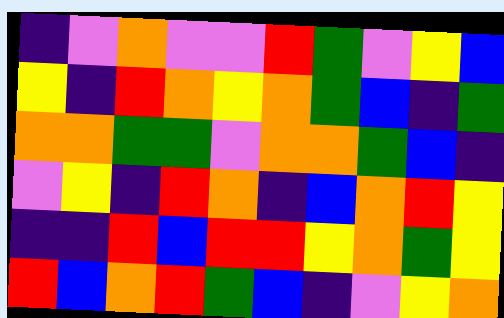[["indigo", "violet", "orange", "violet", "violet", "red", "green", "violet", "yellow", "blue"], ["yellow", "indigo", "red", "orange", "yellow", "orange", "green", "blue", "indigo", "green"], ["orange", "orange", "green", "green", "violet", "orange", "orange", "green", "blue", "indigo"], ["violet", "yellow", "indigo", "red", "orange", "indigo", "blue", "orange", "red", "yellow"], ["indigo", "indigo", "red", "blue", "red", "red", "yellow", "orange", "green", "yellow"], ["red", "blue", "orange", "red", "green", "blue", "indigo", "violet", "yellow", "orange"]]